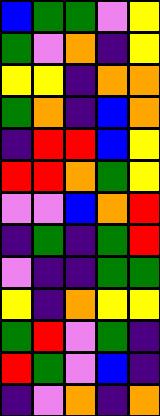[["blue", "green", "green", "violet", "yellow"], ["green", "violet", "orange", "indigo", "yellow"], ["yellow", "yellow", "indigo", "orange", "orange"], ["green", "orange", "indigo", "blue", "orange"], ["indigo", "red", "red", "blue", "yellow"], ["red", "red", "orange", "green", "yellow"], ["violet", "violet", "blue", "orange", "red"], ["indigo", "green", "indigo", "green", "red"], ["violet", "indigo", "indigo", "green", "green"], ["yellow", "indigo", "orange", "yellow", "yellow"], ["green", "red", "violet", "green", "indigo"], ["red", "green", "violet", "blue", "indigo"], ["indigo", "violet", "orange", "indigo", "orange"]]